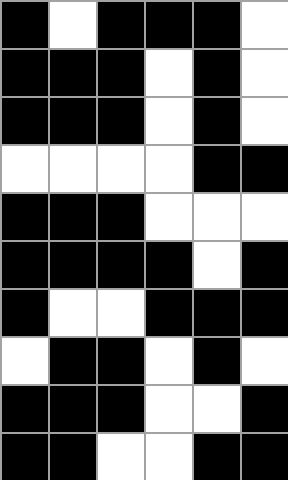[["black", "white", "black", "black", "black", "white"], ["black", "black", "black", "white", "black", "white"], ["black", "black", "black", "white", "black", "white"], ["white", "white", "white", "white", "black", "black"], ["black", "black", "black", "white", "white", "white"], ["black", "black", "black", "black", "white", "black"], ["black", "white", "white", "black", "black", "black"], ["white", "black", "black", "white", "black", "white"], ["black", "black", "black", "white", "white", "black"], ["black", "black", "white", "white", "black", "black"]]